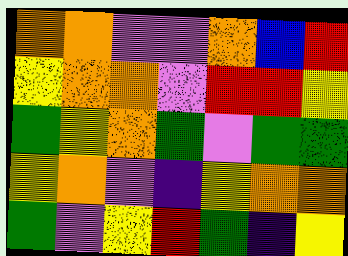[["orange", "orange", "violet", "violet", "orange", "blue", "red"], ["yellow", "orange", "orange", "violet", "red", "red", "yellow"], ["green", "yellow", "orange", "green", "violet", "green", "green"], ["yellow", "orange", "violet", "indigo", "yellow", "orange", "orange"], ["green", "violet", "yellow", "red", "green", "indigo", "yellow"]]